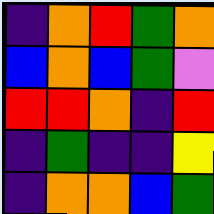[["indigo", "orange", "red", "green", "orange"], ["blue", "orange", "blue", "green", "violet"], ["red", "red", "orange", "indigo", "red"], ["indigo", "green", "indigo", "indigo", "yellow"], ["indigo", "orange", "orange", "blue", "green"]]